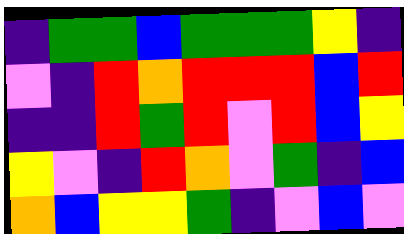[["indigo", "green", "green", "blue", "green", "green", "green", "yellow", "indigo"], ["violet", "indigo", "red", "orange", "red", "red", "red", "blue", "red"], ["indigo", "indigo", "red", "green", "red", "violet", "red", "blue", "yellow"], ["yellow", "violet", "indigo", "red", "orange", "violet", "green", "indigo", "blue"], ["orange", "blue", "yellow", "yellow", "green", "indigo", "violet", "blue", "violet"]]